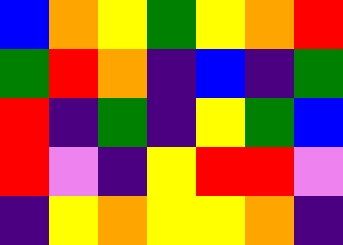[["blue", "orange", "yellow", "green", "yellow", "orange", "red"], ["green", "red", "orange", "indigo", "blue", "indigo", "green"], ["red", "indigo", "green", "indigo", "yellow", "green", "blue"], ["red", "violet", "indigo", "yellow", "red", "red", "violet"], ["indigo", "yellow", "orange", "yellow", "yellow", "orange", "indigo"]]